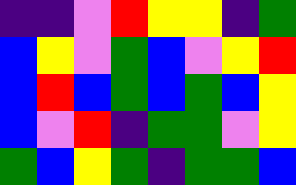[["indigo", "indigo", "violet", "red", "yellow", "yellow", "indigo", "green"], ["blue", "yellow", "violet", "green", "blue", "violet", "yellow", "red"], ["blue", "red", "blue", "green", "blue", "green", "blue", "yellow"], ["blue", "violet", "red", "indigo", "green", "green", "violet", "yellow"], ["green", "blue", "yellow", "green", "indigo", "green", "green", "blue"]]